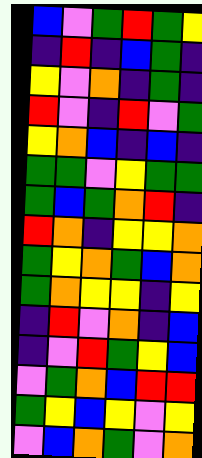[["blue", "violet", "green", "red", "green", "yellow"], ["indigo", "red", "indigo", "blue", "green", "indigo"], ["yellow", "violet", "orange", "indigo", "green", "indigo"], ["red", "violet", "indigo", "red", "violet", "green"], ["yellow", "orange", "blue", "indigo", "blue", "indigo"], ["green", "green", "violet", "yellow", "green", "green"], ["green", "blue", "green", "orange", "red", "indigo"], ["red", "orange", "indigo", "yellow", "yellow", "orange"], ["green", "yellow", "orange", "green", "blue", "orange"], ["green", "orange", "yellow", "yellow", "indigo", "yellow"], ["indigo", "red", "violet", "orange", "indigo", "blue"], ["indigo", "violet", "red", "green", "yellow", "blue"], ["violet", "green", "orange", "blue", "red", "red"], ["green", "yellow", "blue", "yellow", "violet", "yellow"], ["violet", "blue", "orange", "green", "violet", "orange"]]